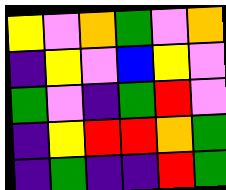[["yellow", "violet", "orange", "green", "violet", "orange"], ["indigo", "yellow", "violet", "blue", "yellow", "violet"], ["green", "violet", "indigo", "green", "red", "violet"], ["indigo", "yellow", "red", "red", "orange", "green"], ["indigo", "green", "indigo", "indigo", "red", "green"]]